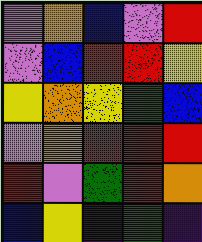[["violet", "orange", "blue", "violet", "red"], ["violet", "blue", "red", "red", "yellow"], ["yellow", "orange", "yellow", "green", "blue"], ["violet", "orange", "red", "red", "red"], ["red", "violet", "green", "red", "orange"], ["blue", "yellow", "indigo", "green", "indigo"]]